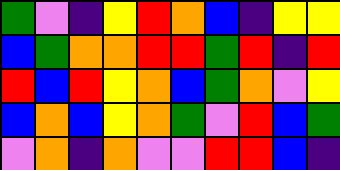[["green", "violet", "indigo", "yellow", "red", "orange", "blue", "indigo", "yellow", "yellow"], ["blue", "green", "orange", "orange", "red", "red", "green", "red", "indigo", "red"], ["red", "blue", "red", "yellow", "orange", "blue", "green", "orange", "violet", "yellow"], ["blue", "orange", "blue", "yellow", "orange", "green", "violet", "red", "blue", "green"], ["violet", "orange", "indigo", "orange", "violet", "violet", "red", "red", "blue", "indigo"]]